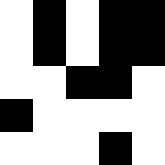[["white", "black", "white", "black", "black"], ["white", "black", "white", "black", "black"], ["white", "white", "black", "black", "white"], ["black", "white", "white", "white", "white"], ["white", "white", "white", "black", "white"]]